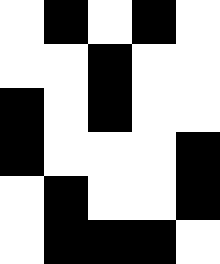[["white", "black", "white", "black", "white"], ["white", "white", "black", "white", "white"], ["black", "white", "black", "white", "white"], ["black", "white", "white", "white", "black"], ["white", "black", "white", "white", "black"], ["white", "black", "black", "black", "white"]]